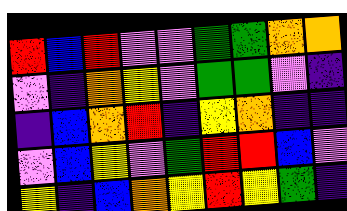[["red", "blue", "red", "violet", "violet", "green", "green", "orange", "orange"], ["violet", "indigo", "orange", "yellow", "violet", "green", "green", "violet", "indigo"], ["indigo", "blue", "orange", "red", "indigo", "yellow", "orange", "indigo", "indigo"], ["violet", "blue", "yellow", "violet", "green", "red", "red", "blue", "violet"], ["yellow", "indigo", "blue", "orange", "yellow", "red", "yellow", "green", "indigo"]]